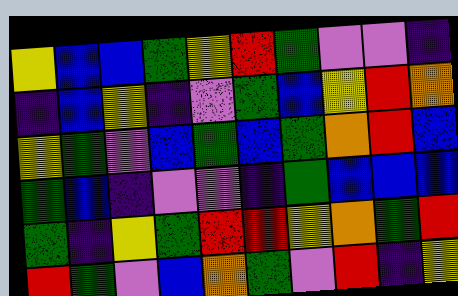[["yellow", "blue", "blue", "green", "yellow", "red", "green", "violet", "violet", "indigo"], ["indigo", "blue", "yellow", "indigo", "violet", "green", "blue", "yellow", "red", "orange"], ["yellow", "green", "violet", "blue", "green", "blue", "green", "orange", "red", "blue"], ["green", "blue", "indigo", "violet", "violet", "indigo", "green", "blue", "blue", "blue"], ["green", "indigo", "yellow", "green", "red", "red", "yellow", "orange", "green", "red"], ["red", "green", "violet", "blue", "orange", "green", "violet", "red", "indigo", "yellow"]]